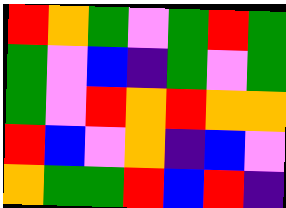[["red", "orange", "green", "violet", "green", "red", "green"], ["green", "violet", "blue", "indigo", "green", "violet", "green"], ["green", "violet", "red", "orange", "red", "orange", "orange"], ["red", "blue", "violet", "orange", "indigo", "blue", "violet"], ["orange", "green", "green", "red", "blue", "red", "indigo"]]